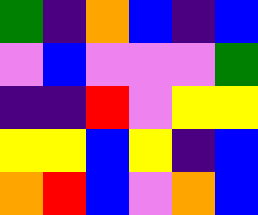[["green", "indigo", "orange", "blue", "indigo", "blue"], ["violet", "blue", "violet", "violet", "violet", "green"], ["indigo", "indigo", "red", "violet", "yellow", "yellow"], ["yellow", "yellow", "blue", "yellow", "indigo", "blue"], ["orange", "red", "blue", "violet", "orange", "blue"]]